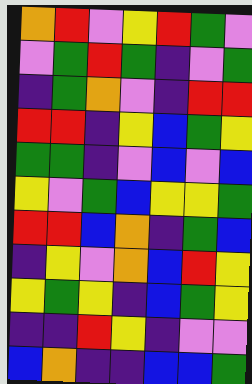[["orange", "red", "violet", "yellow", "red", "green", "violet"], ["violet", "green", "red", "green", "indigo", "violet", "green"], ["indigo", "green", "orange", "violet", "indigo", "red", "red"], ["red", "red", "indigo", "yellow", "blue", "green", "yellow"], ["green", "green", "indigo", "violet", "blue", "violet", "blue"], ["yellow", "violet", "green", "blue", "yellow", "yellow", "green"], ["red", "red", "blue", "orange", "indigo", "green", "blue"], ["indigo", "yellow", "violet", "orange", "blue", "red", "yellow"], ["yellow", "green", "yellow", "indigo", "blue", "green", "yellow"], ["indigo", "indigo", "red", "yellow", "indigo", "violet", "violet"], ["blue", "orange", "indigo", "indigo", "blue", "blue", "green"]]